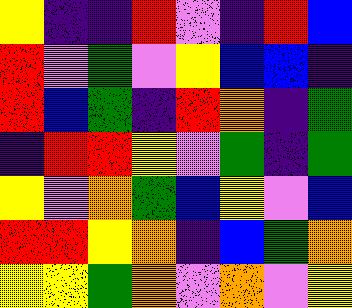[["yellow", "indigo", "indigo", "red", "violet", "indigo", "red", "blue"], ["red", "violet", "green", "violet", "yellow", "blue", "blue", "indigo"], ["red", "blue", "green", "indigo", "red", "orange", "indigo", "green"], ["indigo", "red", "red", "yellow", "violet", "green", "indigo", "green"], ["yellow", "violet", "orange", "green", "blue", "yellow", "violet", "blue"], ["red", "red", "yellow", "orange", "indigo", "blue", "green", "orange"], ["yellow", "yellow", "green", "orange", "violet", "orange", "violet", "yellow"]]